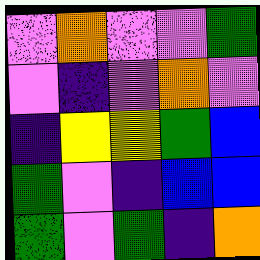[["violet", "orange", "violet", "violet", "green"], ["violet", "indigo", "violet", "orange", "violet"], ["indigo", "yellow", "yellow", "green", "blue"], ["green", "violet", "indigo", "blue", "blue"], ["green", "violet", "green", "indigo", "orange"]]